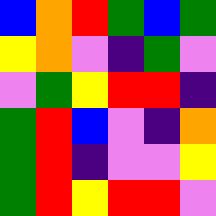[["blue", "orange", "red", "green", "blue", "green"], ["yellow", "orange", "violet", "indigo", "green", "violet"], ["violet", "green", "yellow", "red", "red", "indigo"], ["green", "red", "blue", "violet", "indigo", "orange"], ["green", "red", "indigo", "violet", "violet", "yellow"], ["green", "red", "yellow", "red", "red", "violet"]]